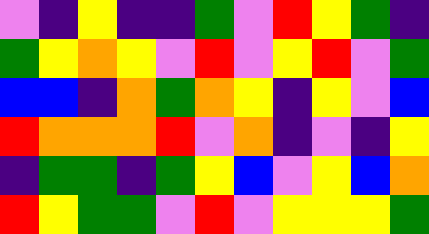[["violet", "indigo", "yellow", "indigo", "indigo", "green", "violet", "red", "yellow", "green", "indigo"], ["green", "yellow", "orange", "yellow", "violet", "red", "violet", "yellow", "red", "violet", "green"], ["blue", "blue", "indigo", "orange", "green", "orange", "yellow", "indigo", "yellow", "violet", "blue"], ["red", "orange", "orange", "orange", "red", "violet", "orange", "indigo", "violet", "indigo", "yellow"], ["indigo", "green", "green", "indigo", "green", "yellow", "blue", "violet", "yellow", "blue", "orange"], ["red", "yellow", "green", "green", "violet", "red", "violet", "yellow", "yellow", "yellow", "green"]]